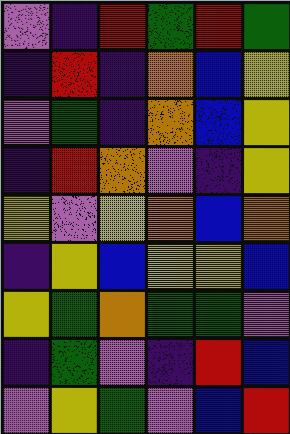[["violet", "indigo", "red", "green", "red", "green"], ["indigo", "red", "indigo", "orange", "blue", "yellow"], ["violet", "green", "indigo", "orange", "blue", "yellow"], ["indigo", "red", "orange", "violet", "indigo", "yellow"], ["yellow", "violet", "yellow", "orange", "blue", "orange"], ["indigo", "yellow", "blue", "yellow", "yellow", "blue"], ["yellow", "green", "orange", "green", "green", "violet"], ["indigo", "green", "violet", "indigo", "red", "blue"], ["violet", "yellow", "green", "violet", "blue", "red"]]